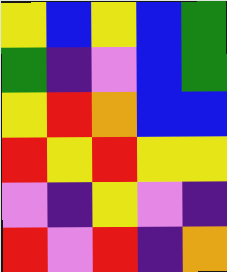[["yellow", "blue", "yellow", "blue", "green"], ["green", "indigo", "violet", "blue", "green"], ["yellow", "red", "orange", "blue", "blue"], ["red", "yellow", "red", "yellow", "yellow"], ["violet", "indigo", "yellow", "violet", "indigo"], ["red", "violet", "red", "indigo", "orange"]]